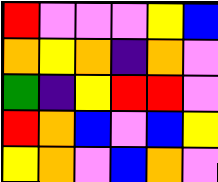[["red", "violet", "violet", "violet", "yellow", "blue"], ["orange", "yellow", "orange", "indigo", "orange", "violet"], ["green", "indigo", "yellow", "red", "red", "violet"], ["red", "orange", "blue", "violet", "blue", "yellow"], ["yellow", "orange", "violet", "blue", "orange", "violet"]]